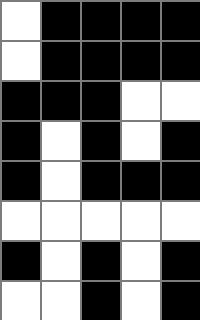[["white", "black", "black", "black", "black"], ["white", "black", "black", "black", "black"], ["black", "black", "black", "white", "white"], ["black", "white", "black", "white", "black"], ["black", "white", "black", "black", "black"], ["white", "white", "white", "white", "white"], ["black", "white", "black", "white", "black"], ["white", "white", "black", "white", "black"]]